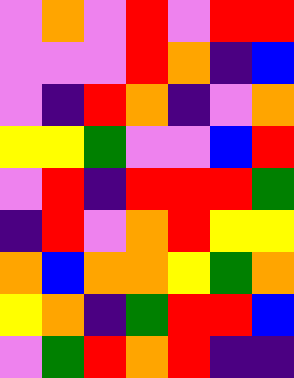[["violet", "orange", "violet", "red", "violet", "red", "red"], ["violet", "violet", "violet", "red", "orange", "indigo", "blue"], ["violet", "indigo", "red", "orange", "indigo", "violet", "orange"], ["yellow", "yellow", "green", "violet", "violet", "blue", "red"], ["violet", "red", "indigo", "red", "red", "red", "green"], ["indigo", "red", "violet", "orange", "red", "yellow", "yellow"], ["orange", "blue", "orange", "orange", "yellow", "green", "orange"], ["yellow", "orange", "indigo", "green", "red", "red", "blue"], ["violet", "green", "red", "orange", "red", "indigo", "indigo"]]